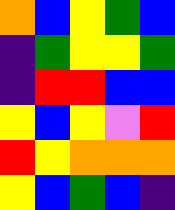[["orange", "blue", "yellow", "green", "blue"], ["indigo", "green", "yellow", "yellow", "green"], ["indigo", "red", "red", "blue", "blue"], ["yellow", "blue", "yellow", "violet", "red"], ["red", "yellow", "orange", "orange", "orange"], ["yellow", "blue", "green", "blue", "indigo"]]